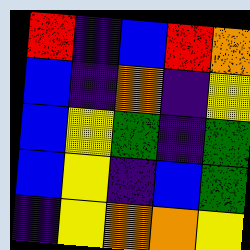[["red", "indigo", "blue", "red", "orange"], ["blue", "indigo", "orange", "indigo", "yellow"], ["blue", "yellow", "green", "indigo", "green"], ["blue", "yellow", "indigo", "blue", "green"], ["indigo", "yellow", "orange", "orange", "yellow"]]